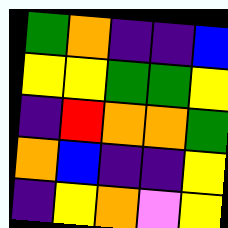[["green", "orange", "indigo", "indigo", "blue"], ["yellow", "yellow", "green", "green", "yellow"], ["indigo", "red", "orange", "orange", "green"], ["orange", "blue", "indigo", "indigo", "yellow"], ["indigo", "yellow", "orange", "violet", "yellow"]]